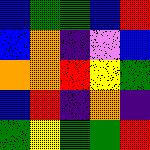[["blue", "green", "green", "blue", "red"], ["blue", "orange", "indigo", "violet", "blue"], ["orange", "orange", "red", "yellow", "green"], ["blue", "red", "indigo", "orange", "indigo"], ["green", "yellow", "green", "green", "red"]]